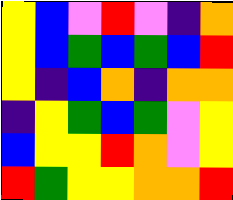[["yellow", "blue", "violet", "red", "violet", "indigo", "orange"], ["yellow", "blue", "green", "blue", "green", "blue", "red"], ["yellow", "indigo", "blue", "orange", "indigo", "orange", "orange"], ["indigo", "yellow", "green", "blue", "green", "violet", "yellow"], ["blue", "yellow", "yellow", "red", "orange", "violet", "yellow"], ["red", "green", "yellow", "yellow", "orange", "orange", "red"]]